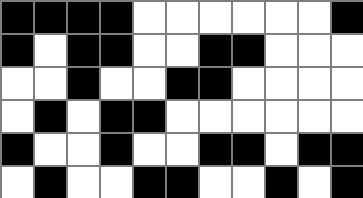[["black", "black", "black", "black", "white", "white", "white", "white", "white", "white", "black"], ["black", "white", "black", "black", "white", "white", "black", "black", "white", "white", "white"], ["white", "white", "black", "white", "white", "black", "black", "white", "white", "white", "white"], ["white", "black", "white", "black", "black", "white", "white", "white", "white", "white", "white"], ["black", "white", "white", "black", "white", "white", "black", "black", "white", "black", "black"], ["white", "black", "white", "white", "black", "black", "white", "white", "black", "white", "black"]]